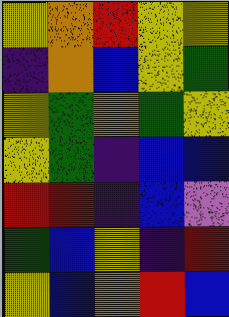[["yellow", "orange", "red", "yellow", "yellow"], ["indigo", "orange", "blue", "yellow", "green"], ["yellow", "green", "orange", "green", "yellow"], ["yellow", "green", "indigo", "blue", "blue"], ["red", "red", "indigo", "blue", "violet"], ["green", "blue", "yellow", "indigo", "red"], ["yellow", "blue", "orange", "red", "blue"]]